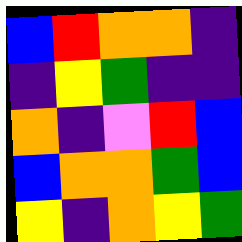[["blue", "red", "orange", "orange", "indigo"], ["indigo", "yellow", "green", "indigo", "indigo"], ["orange", "indigo", "violet", "red", "blue"], ["blue", "orange", "orange", "green", "blue"], ["yellow", "indigo", "orange", "yellow", "green"]]